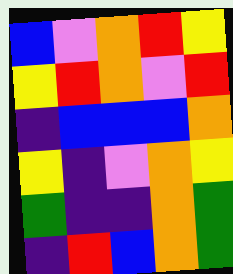[["blue", "violet", "orange", "red", "yellow"], ["yellow", "red", "orange", "violet", "red"], ["indigo", "blue", "blue", "blue", "orange"], ["yellow", "indigo", "violet", "orange", "yellow"], ["green", "indigo", "indigo", "orange", "green"], ["indigo", "red", "blue", "orange", "green"]]